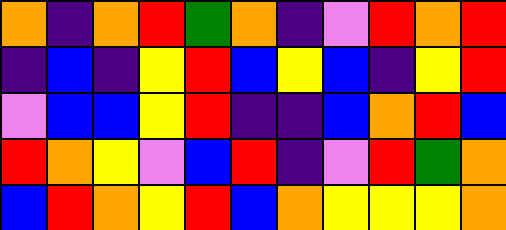[["orange", "indigo", "orange", "red", "green", "orange", "indigo", "violet", "red", "orange", "red"], ["indigo", "blue", "indigo", "yellow", "red", "blue", "yellow", "blue", "indigo", "yellow", "red"], ["violet", "blue", "blue", "yellow", "red", "indigo", "indigo", "blue", "orange", "red", "blue"], ["red", "orange", "yellow", "violet", "blue", "red", "indigo", "violet", "red", "green", "orange"], ["blue", "red", "orange", "yellow", "red", "blue", "orange", "yellow", "yellow", "yellow", "orange"]]